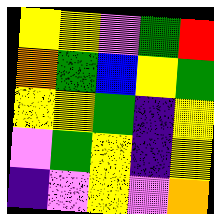[["yellow", "yellow", "violet", "green", "red"], ["orange", "green", "blue", "yellow", "green"], ["yellow", "yellow", "green", "indigo", "yellow"], ["violet", "green", "yellow", "indigo", "yellow"], ["indigo", "violet", "yellow", "violet", "orange"]]